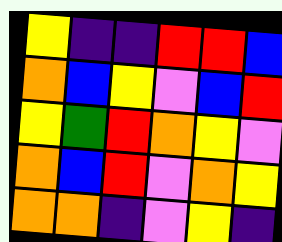[["yellow", "indigo", "indigo", "red", "red", "blue"], ["orange", "blue", "yellow", "violet", "blue", "red"], ["yellow", "green", "red", "orange", "yellow", "violet"], ["orange", "blue", "red", "violet", "orange", "yellow"], ["orange", "orange", "indigo", "violet", "yellow", "indigo"]]